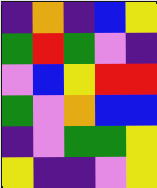[["indigo", "orange", "indigo", "blue", "yellow"], ["green", "red", "green", "violet", "indigo"], ["violet", "blue", "yellow", "red", "red"], ["green", "violet", "orange", "blue", "blue"], ["indigo", "violet", "green", "green", "yellow"], ["yellow", "indigo", "indigo", "violet", "yellow"]]